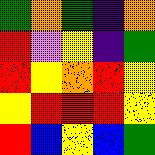[["green", "orange", "green", "indigo", "orange"], ["red", "violet", "yellow", "indigo", "green"], ["red", "yellow", "orange", "red", "yellow"], ["yellow", "red", "red", "red", "yellow"], ["red", "blue", "yellow", "blue", "green"]]